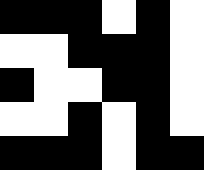[["black", "black", "black", "white", "black", "white"], ["white", "white", "black", "black", "black", "white"], ["black", "white", "white", "black", "black", "white"], ["white", "white", "black", "white", "black", "white"], ["black", "black", "black", "white", "black", "black"]]